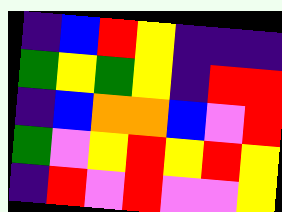[["indigo", "blue", "red", "yellow", "indigo", "indigo", "indigo"], ["green", "yellow", "green", "yellow", "indigo", "red", "red"], ["indigo", "blue", "orange", "orange", "blue", "violet", "red"], ["green", "violet", "yellow", "red", "yellow", "red", "yellow"], ["indigo", "red", "violet", "red", "violet", "violet", "yellow"]]